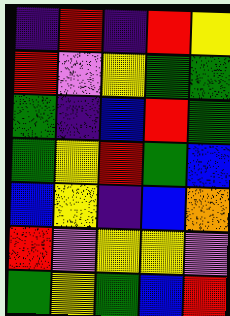[["indigo", "red", "indigo", "red", "yellow"], ["red", "violet", "yellow", "green", "green"], ["green", "indigo", "blue", "red", "green"], ["green", "yellow", "red", "green", "blue"], ["blue", "yellow", "indigo", "blue", "orange"], ["red", "violet", "yellow", "yellow", "violet"], ["green", "yellow", "green", "blue", "red"]]